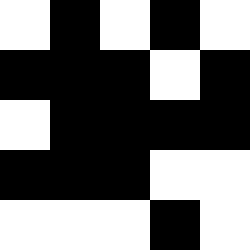[["white", "black", "white", "black", "white"], ["black", "black", "black", "white", "black"], ["white", "black", "black", "black", "black"], ["black", "black", "black", "white", "white"], ["white", "white", "white", "black", "white"]]